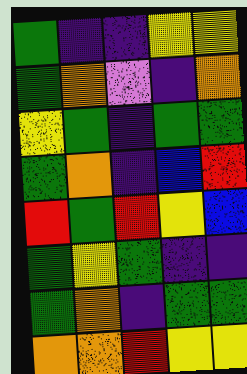[["green", "indigo", "indigo", "yellow", "yellow"], ["green", "orange", "violet", "indigo", "orange"], ["yellow", "green", "indigo", "green", "green"], ["green", "orange", "indigo", "blue", "red"], ["red", "green", "red", "yellow", "blue"], ["green", "yellow", "green", "indigo", "indigo"], ["green", "orange", "indigo", "green", "green"], ["orange", "orange", "red", "yellow", "yellow"]]